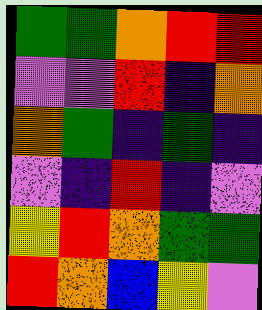[["green", "green", "orange", "red", "red"], ["violet", "violet", "red", "indigo", "orange"], ["orange", "green", "indigo", "green", "indigo"], ["violet", "indigo", "red", "indigo", "violet"], ["yellow", "red", "orange", "green", "green"], ["red", "orange", "blue", "yellow", "violet"]]